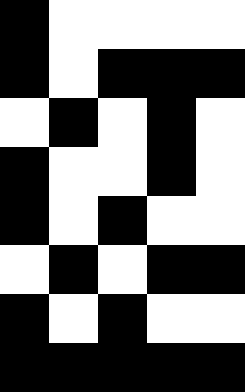[["black", "white", "white", "white", "white"], ["black", "white", "black", "black", "black"], ["white", "black", "white", "black", "white"], ["black", "white", "white", "black", "white"], ["black", "white", "black", "white", "white"], ["white", "black", "white", "black", "black"], ["black", "white", "black", "white", "white"], ["black", "black", "black", "black", "black"]]